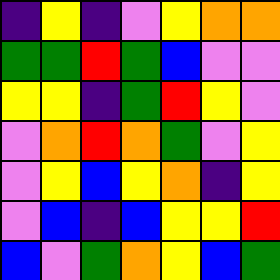[["indigo", "yellow", "indigo", "violet", "yellow", "orange", "orange"], ["green", "green", "red", "green", "blue", "violet", "violet"], ["yellow", "yellow", "indigo", "green", "red", "yellow", "violet"], ["violet", "orange", "red", "orange", "green", "violet", "yellow"], ["violet", "yellow", "blue", "yellow", "orange", "indigo", "yellow"], ["violet", "blue", "indigo", "blue", "yellow", "yellow", "red"], ["blue", "violet", "green", "orange", "yellow", "blue", "green"]]